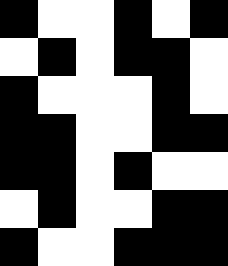[["black", "white", "white", "black", "white", "black"], ["white", "black", "white", "black", "black", "white"], ["black", "white", "white", "white", "black", "white"], ["black", "black", "white", "white", "black", "black"], ["black", "black", "white", "black", "white", "white"], ["white", "black", "white", "white", "black", "black"], ["black", "white", "white", "black", "black", "black"]]